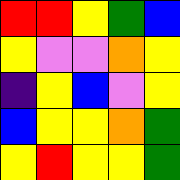[["red", "red", "yellow", "green", "blue"], ["yellow", "violet", "violet", "orange", "yellow"], ["indigo", "yellow", "blue", "violet", "yellow"], ["blue", "yellow", "yellow", "orange", "green"], ["yellow", "red", "yellow", "yellow", "green"]]